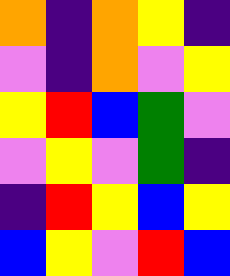[["orange", "indigo", "orange", "yellow", "indigo"], ["violet", "indigo", "orange", "violet", "yellow"], ["yellow", "red", "blue", "green", "violet"], ["violet", "yellow", "violet", "green", "indigo"], ["indigo", "red", "yellow", "blue", "yellow"], ["blue", "yellow", "violet", "red", "blue"]]